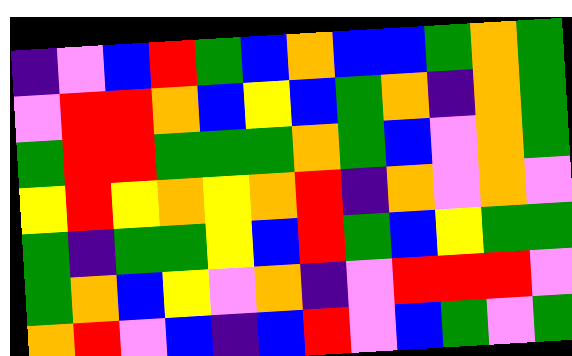[["indigo", "violet", "blue", "red", "green", "blue", "orange", "blue", "blue", "green", "orange", "green"], ["violet", "red", "red", "orange", "blue", "yellow", "blue", "green", "orange", "indigo", "orange", "green"], ["green", "red", "red", "green", "green", "green", "orange", "green", "blue", "violet", "orange", "green"], ["yellow", "red", "yellow", "orange", "yellow", "orange", "red", "indigo", "orange", "violet", "orange", "violet"], ["green", "indigo", "green", "green", "yellow", "blue", "red", "green", "blue", "yellow", "green", "green"], ["green", "orange", "blue", "yellow", "violet", "orange", "indigo", "violet", "red", "red", "red", "violet"], ["orange", "red", "violet", "blue", "indigo", "blue", "red", "violet", "blue", "green", "violet", "green"]]